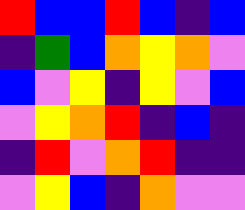[["red", "blue", "blue", "red", "blue", "indigo", "blue"], ["indigo", "green", "blue", "orange", "yellow", "orange", "violet"], ["blue", "violet", "yellow", "indigo", "yellow", "violet", "blue"], ["violet", "yellow", "orange", "red", "indigo", "blue", "indigo"], ["indigo", "red", "violet", "orange", "red", "indigo", "indigo"], ["violet", "yellow", "blue", "indigo", "orange", "violet", "violet"]]